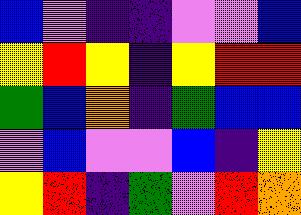[["blue", "violet", "indigo", "indigo", "violet", "violet", "blue"], ["yellow", "red", "yellow", "indigo", "yellow", "red", "red"], ["green", "blue", "orange", "indigo", "green", "blue", "blue"], ["violet", "blue", "violet", "violet", "blue", "indigo", "yellow"], ["yellow", "red", "indigo", "green", "violet", "red", "orange"]]